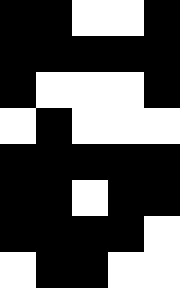[["black", "black", "white", "white", "black"], ["black", "black", "black", "black", "black"], ["black", "white", "white", "white", "black"], ["white", "black", "white", "white", "white"], ["black", "black", "black", "black", "black"], ["black", "black", "white", "black", "black"], ["black", "black", "black", "black", "white"], ["white", "black", "black", "white", "white"]]